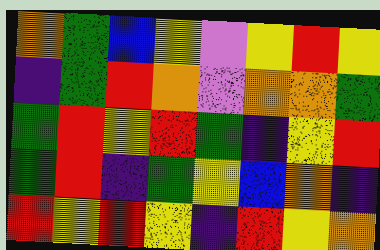[["orange", "green", "blue", "yellow", "violet", "yellow", "red", "yellow"], ["indigo", "green", "red", "orange", "violet", "orange", "orange", "green"], ["green", "red", "yellow", "red", "green", "indigo", "yellow", "red"], ["green", "red", "indigo", "green", "yellow", "blue", "orange", "indigo"], ["red", "yellow", "red", "yellow", "indigo", "red", "yellow", "orange"]]